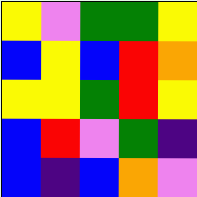[["yellow", "violet", "green", "green", "yellow"], ["blue", "yellow", "blue", "red", "orange"], ["yellow", "yellow", "green", "red", "yellow"], ["blue", "red", "violet", "green", "indigo"], ["blue", "indigo", "blue", "orange", "violet"]]